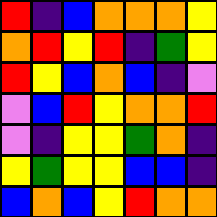[["red", "indigo", "blue", "orange", "orange", "orange", "yellow"], ["orange", "red", "yellow", "red", "indigo", "green", "yellow"], ["red", "yellow", "blue", "orange", "blue", "indigo", "violet"], ["violet", "blue", "red", "yellow", "orange", "orange", "red"], ["violet", "indigo", "yellow", "yellow", "green", "orange", "indigo"], ["yellow", "green", "yellow", "yellow", "blue", "blue", "indigo"], ["blue", "orange", "blue", "yellow", "red", "orange", "orange"]]